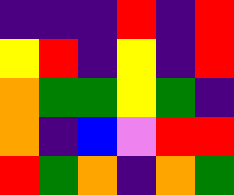[["indigo", "indigo", "indigo", "red", "indigo", "red"], ["yellow", "red", "indigo", "yellow", "indigo", "red"], ["orange", "green", "green", "yellow", "green", "indigo"], ["orange", "indigo", "blue", "violet", "red", "red"], ["red", "green", "orange", "indigo", "orange", "green"]]